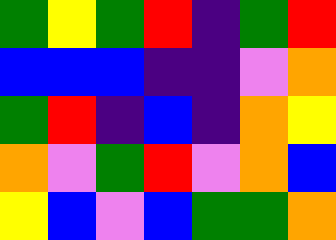[["green", "yellow", "green", "red", "indigo", "green", "red"], ["blue", "blue", "blue", "indigo", "indigo", "violet", "orange"], ["green", "red", "indigo", "blue", "indigo", "orange", "yellow"], ["orange", "violet", "green", "red", "violet", "orange", "blue"], ["yellow", "blue", "violet", "blue", "green", "green", "orange"]]